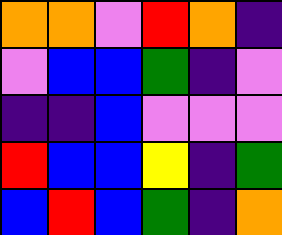[["orange", "orange", "violet", "red", "orange", "indigo"], ["violet", "blue", "blue", "green", "indigo", "violet"], ["indigo", "indigo", "blue", "violet", "violet", "violet"], ["red", "blue", "blue", "yellow", "indigo", "green"], ["blue", "red", "blue", "green", "indigo", "orange"]]